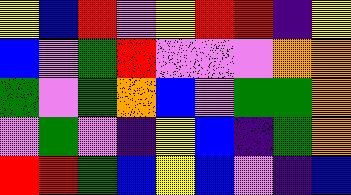[["yellow", "blue", "red", "violet", "yellow", "red", "red", "indigo", "yellow"], ["blue", "violet", "green", "red", "violet", "violet", "violet", "orange", "orange"], ["green", "violet", "green", "orange", "blue", "violet", "green", "green", "orange"], ["violet", "green", "violet", "indigo", "yellow", "blue", "indigo", "green", "orange"], ["red", "red", "green", "blue", "yellow", "blue", "violet", "indigo", "blue"]]